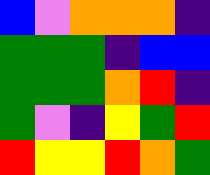[["blue", "violet", "orange", "orange", "orange", "indigo"], ["green", "green", "green", "indigo", "blue", "blue"], ["green", "green", "green", "orange", "red", "indigo"], ["green", "violet", "indigo", "yellow", "green", "red"], ["red", "yellow", "yellow", "red", "orange", "green"]]